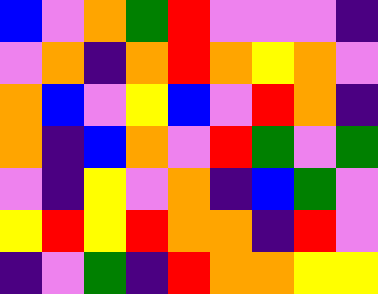[["blue", "violet", "orange", "green", "red", "violet", "violet", "violet", "indigo"], ["violet", "orange", "indigo", "orange", "red", "orange", "yellow", "orange", "violet"], ["orange", "blue", "violet", "yellow", "blue", "violet", "red", "orange", "indigo"], ["orange", "indigo", "blue", "orange", "violet", "red", "green", "violet", "green"], ["violet", "indigo", "yellow", "violet", "orange", "indigo", "blue", "green", "violet"], ["yellow", "red", "yellow", "red", "orange", "orange", "indigo", "red", "violet"], ["indigo", "violet", "green", "indigo", "red", "orange", "orange", "yellow", "yellow"]]